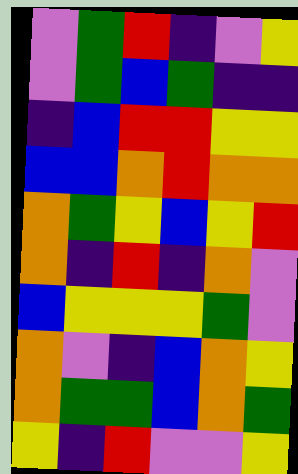[["violet", "green", "red", "indigo", "violet", "yellow"], ["violet", "green", "blue", "green", "indigo", "indigo"], ["indigo", "blue", "red", "red", "yellow", "yellow"], ["blue", "blue", "orange", "red", "orange", "orange"], ["orange", "green", "yellow", "blue", "yellow", "red"], ["orange", "indigo", "red", "indigo", "orange", "violet"], ["blue", "yellow", "yellow", "yellow", "green", "violet"], ["orange", "violet", "indigo", "blue", "orange", "yellow"], ["orange", "green", "green", "blue", "orange", "green"], ["yellow", "indigo", "red", "violet", "violet", "yellow"]]